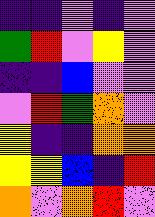[["indigo", "indigo", "violet", "indigo", "violet"], ["green", "red", "violet", "yellow", "violet"], ["indigo", "indigo", "blue", "violet", "violet"], ["violet", "red", "green", "orange", "violet"], ["yellow", "indigo", "indigo", "orange", "orange"], ["yellow", "yellow", "blue", "indigo", "red"], ["orange", "violet", "orange", "red", "violet"]]